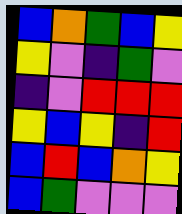[["blue", "orange", "green", "blue", "yellow"], ["yellow", "violet", "indigo", "green", "violet"], ["indigo", "violet", "red", "red", "red"], ["yellow", "blue", "yellow", "indigo", "red"], ["blue", "red", "blue", "orange", "yellow"], ["blue", "green", "violet", "violet", "violet"]]